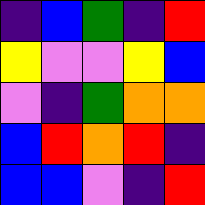[["indigo", "blue", "green", "indigo", "red"], ["yellow", "violet", "violet", "yellow", "blue"], ["violet", "indigo", "green", "orange", "orange"], ["blue", "red", "orange", "red", "indigo"], ["blue", "blue", "violet", "indigo", "red"]]